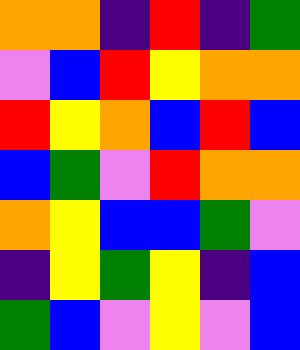[["orange", "orange", "indigo", "red", "indigo", "green"], ["violet", "blue", "red", "yellow", "orange", "orange"], ["red", "yellow", "orange", "blue", "red", "blue"], ["blue", "green", "violet", "red", "orange", "orange"], ["orange", "yellow", "blue", "blue", "green", "violet"], ["indigo", "yellow", "green", "yellow", "indigo", "blue"], ["green", "blue", "violet", "yellow", "violet", "blue"]]